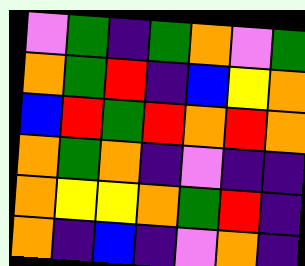[["violet", "green", "indigo", "green", "orange", "violet", "green"], ["orange", "green", "red", "indigo", "blue", "yellow", "orange"], ["blue", "red", "green", "red", "orange", "red", "orange"], ["orange", "green", "orange", "indigo", "violet", "indigo", "indigo"], ["orange", "yellow", "yellow", "orange", "green", "red", "indigo"], ["orange", "indigo", "blue", "indigo", "violet", "orange", "indigo"]]